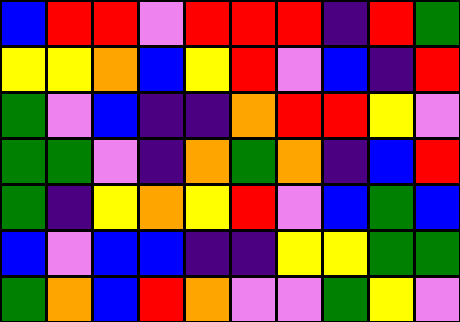[["blue", "red", "red", "violet", "red", "red", "red", "indigo", "red", "green"], ["yellow", "yellow", "orange", "blue", "yellow", "red", "violet", "blue", "indigo", "red"], ["green", "violet", "blue", "indigo", "indigo", "orange", "red", "red", "yellow", "violet"], ["green", "green", "violet", "indigo", "orange", "green", "orange", "indigo", "blue", "red"], ["green", "indigo", "yellow", "orange", "yellow", "red", "violet", "blue", "green", "blue"], ["blue", "violet", "blue", "blue", "indigo", "indigo", "yellow", "yellow", "green", "green"], ["green", "orange", "blue", "red", "orange", "violet", "violet", "green", "yellow", "violet"]]